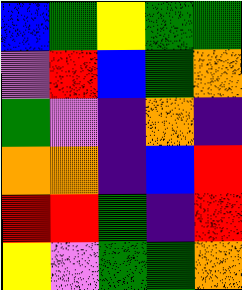[["blue", "green", "yellow", "green", "green"], ["violet", "red", "blue", "green", "orange"], ["green", "violet", "indigo", "orange", "indigo"], ["orange", "orange", "indigo", "blue", "red"], ["red", "red", "green", "indigo", "red"], ["yellow", "violet", "green", "green", "orange"]]